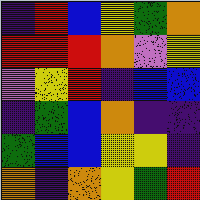[["indigo", "red", "blue", "yellow", "green", "orange"], ["red", "red", "red", "orange", "violet", "yellow"], ["violet", "yellow", "red", "indigo", "blue", "blue"], ["indigo", "green", "blue", "orange", "indigo", "indigo"], ["green", "blue", "blue", "yellow", "yellow", "indigo"], ["orange", "indigo", "orange", "yellow", "green", "red"]]